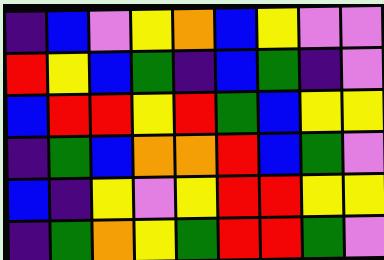[["indigo", "blue", "violet", "yellow", "orange", "blue", "yellow", "violet", "violet"], ["red", "yellow", "blue", "green", "indigo", "blue", "green", "indigo", "violet"], ["blue", "red", "red", "yellow", "red", "green", "blue", "yellow", "yellow"], ["indigo", "green", "blue", "orange", "orange", "red", "blue", "green", "violet"], ["blue", "indigo", "yellow", "violet", "yellow", "red", "red", "yellow", "yellow"], ["indigo", "green", "orange", "yellow", "green", "red", "red", "green", "violet"]]